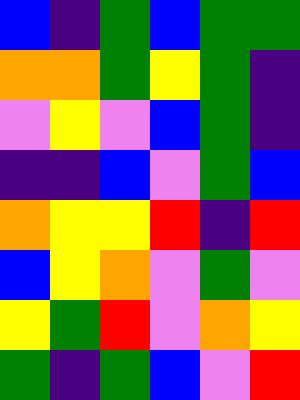[["blue", "indigo", "green", "blue", "green", "green"], ["orange", "orange", "green", "yellow", "green", "indigo"], ["violet", "yellow", "violet", "blue", "green", "indigo"], ["indigo", "indigo", "blue", "violet", "green", "blue"], ["orange", "yellow", "yellow", "red", "indigo", "red"], ["blue", "yellow", "orange", "violet", "green", "violet"], ["yellow", "green", "red", "violet", "orange", "yellow"], ["green", "indigo", "green", "blue", "violet", "red"]]